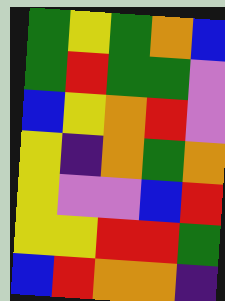[["green", "yellow", "green", "orange", "blue"], ["green", "red", "green", "green", "violet"], ["blue", "yellow", "orange", "red", "violet"], ["yellow", "indigo", "orange", "green", "orange"], ["yellow", "violet", "violet", "blue", "red"], ["yellow", "yellow", "red", "red", "green"], ["blue", "red", "orange", "orange", "indigo"]]